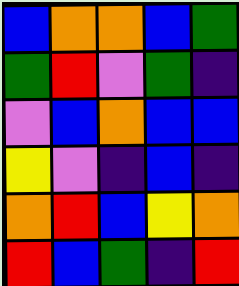[["blue", "orange", "orange", "blue", "green"], ["green", "red", "violet", "green", "indigo"], ["violet", "blue", "orange", "blue", "blue"], ["yellow", "violet", "indigo", "blue", "indigo"], ["orange", "red", "blue", "yellow", "orange"], ["red", "blue", "green", "indigo", "red"]]